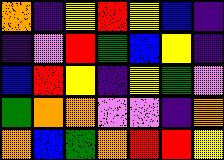[["orange", "indigo", "yellow", "red", "yellow", "blue", "indigo"], ["indigo", "violet", "red", "green", "blue", "yellow", "indigo"], ["blue", "red", "yellow", "indigo", "yellow", "green", "violet"], ["green", "orange", "orange", "violet", "violet", "indigo", "orange"], ["orange", "blue", "green", "orange", "red", "red", "yellow"]]